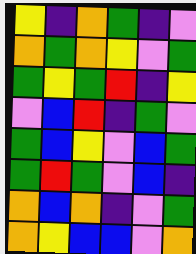[["yellow", "indigo", "orange", "green", "indigo", "violet"], ["orange", "green", "orange", "yellow", "violet", "green"], ["green", "yellow", "green", "red", "indigo", "yellow"], ["violet", "blue", "red", "indigo", "green", "violet"], ["green", "blue", "yellow", "violet", "blue", "green"], ["green", "red", "green", "violet", "blue", "indigo"], ["orange", "blue", "orange", "indigo", "violet", "green"], ["orange", "yellow", "blue", "blue", "violet", "orange"]]